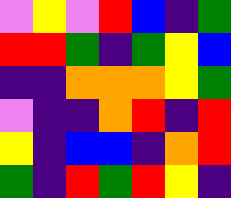[["violet", "yellow", "violet", "red", "blue", "indigo", "green"], ["red", "red", "green", "indigo", "green", "yellow", "blue"], ["indigo", "indigo", "orange", "orange", "orange", "yellow", "green"], ["violet", "indigo", "indigo", "orange", "red", "indigo", "red"], ["yellow", "indigo", "blue", "blue", "indigo", "orange", "red"], ["green", "indigo", "red", "green", "red", "yellow", "indigo"]]